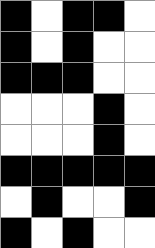[["black", "white", "black", "black", "white"], ["black", "white", "black", "white", "white"], ["black", "black", "black", "white", "white"], ["white", "white", "white", "black", "white"], ["white", "white", "white", "black", "white"], ["black", "black", "black", "black", "black"], ["white", "black", "white", "white", "black"], ["black", "white", "black", "white", "white"]]